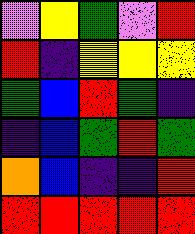[["violet", "yellow", "green", "violet", "red"], ["red", "indigo", "yellow", "yellow", "yellow"], ["green", "blue", "red", "green", "indigo"], ["indigo", "blue", "green", "red", "green"], ["orange", "blue", "indigo", "indigo", "red"], ["red", "red", "red", "red", "red"]]